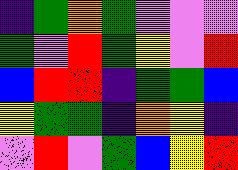[["indigo", "green", "orange", "green", "violet", "violet", "violet"], ["green", "violet", "red", "green", "yellow", "violet", "red"], ["blue", "red", "red", "indigo", "green", "green", "blue"], ["yellow", "green", "green", "indigo", "orange", "yellow", "indigo"], ["violet", "red", "violet", "green", "blue", "yellow", "red"]]